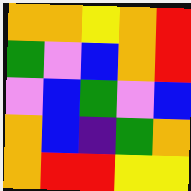[["orange", "orange", "yellow", "orange", "red"], ["green", "violet", "blue", "orange", "red"], ["violet", "blue", "green", "violet", "blue"], ["orange", "blue", "indigo", "green", "orange"], ["orange", "red", "red", "yellow", "yellow"]]